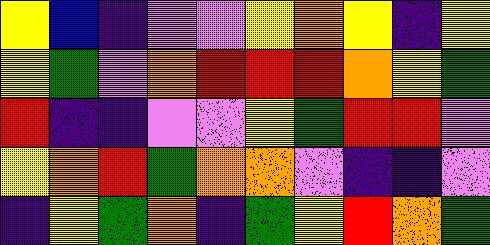[["yellow", "blue", "indigo", "violet", "violet", "yellow", "orange", "yellow", "indigo", "yellow"], ["yellow", "green", "violet", "orange", "red", "red", "red", "orange", "yellow", "green"], ["red", "indigo", "indigo", "violet", "violet", "yellow", "green", "red", "red", "violet"], ["yellow", "orange", "red", "green", "orange", "orange", "violet", "indigo", "indigo", "violet"], ["indigo", "yellow", "green", "orange", "indigo", "green", "yellow", "red", "orange", "green"]]